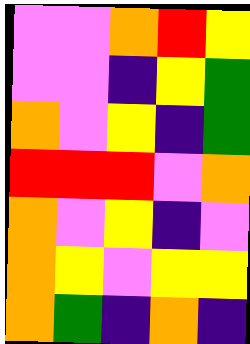[["violet", "violet", "orange", "red", "yellow"], ["violet", "violet", "indigo", "yellow", "green"], ["orange", "violet", "yellow", "indigo", "green"], ["red", "red", "red", "violet", "orange"], ["orange", "violet", "yellow", "indigo", "violet"], ["orange", "yellow", "violet", "yellow", "yellow"], ["orange", "green", "indigo", "orange", "indigo"]]